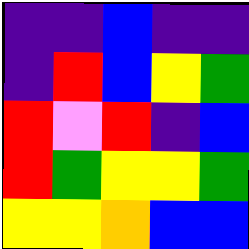[["indigo", "indigo", "blue", "indigo", "indigo"], ["indigo", "red", "blue", "yellow", "green"], ["red", "violet", "red", "indigo", "blue"], ["red", "green", "yellow", "yellow", "green"], ["yellow", "yellow", "orange", "blue", "blue"]]